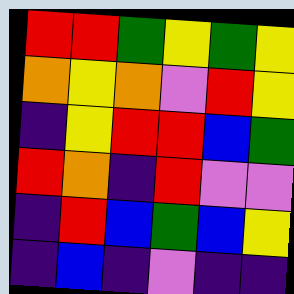[["red", "red", "green", "yellow", "green", "yellow"], ["orange", "yellow", "orange", "violet", "red", "yellow"], ["indigo", "yellow", "red", "red", "blue", "green"], ["red", "orange", "indigo", "red", "violet", "violet"], ["indigo", "red", "blue", "green", "blue", "yellow"], ["indigo", "blue", "indigo", "violet", "indigo", "indigo"]]